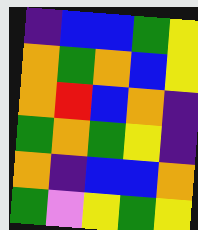[["indigo", "blue", "blue", "green", "yellow"], ["orange", "green", "orange", "blue", "yellow"], ["orange", "red", "blue", "orange", "indigo"], ["green", "orange", "green", "yellow", "indigo"], ["orange", "indigo", "blue", "blue", "orange"], ["green", "violet", "yellow", "green", "yellow"]]